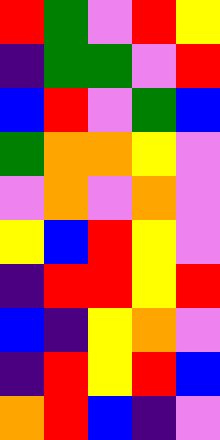[["red", "green", "violet", "red", "yellow"], ["indigo", "green", "green", "violet", "red"], ["blue", "red", "violet", "green", "blue"], ["green", "orange", "orange", "yellow", "violet"], ["violet", "orange", "violet", "orange", "violet"], ["yellow", "blue", "red", "yellow", "violet"], ["indigo", "red", "red", "yellow", "red"], ["blue", "indigo", "yellow", "orange", "violet"], ["indigo", "red", "yellow", "red", "blue"], ["orange", "red", "blue", "indigo", "violet"]]